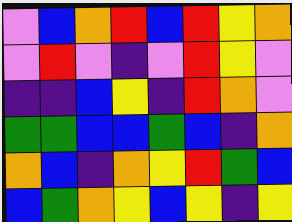[["violet", "blue", "orange", "red", "blue", "red", "yellow", "orange"], ["violet", "red", "violet", "indigo", "violet", "red", "yellow", "violet"], ["indigo", "indigo", "blue", "yellow", "indigo", "red", "orange", "violet"], ["green", "green", "blue", "blue", "green", "blue", "indigo", "orange"], ["orange", "blue", "indigo", "orange", "yellow", "red", "green", "blue"], ["blue", "green", "orange", "yellow", "blue", "yellow", "indigo", "yellow"]]